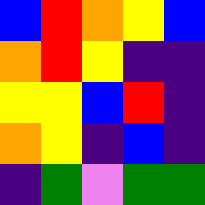[["blue", "red", "orange", "yellow", "blue"], ["orange", "red", "yellow", "indigo", "indigo"], ["yellow", "yellow", "blue", "red", "indigo"], ["orange", "yellow", "indigo", "blue", "indigo"], ["indigo", "green", "violet", "green", "green"]]